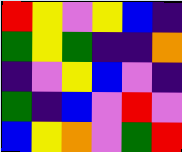[["red", "yellow", "violet", "yellow", "blue", "indigo"], ["green", "yellow", "green", "indigo", "indigo", "orange"], ["indigo", "violet", "yellow", "blue", "violet", "indigo"], ["green", "indigo", "blue", "violet", "red", "violet"], ["blue", "yellow", "orange", "violet", "green", "red"]]